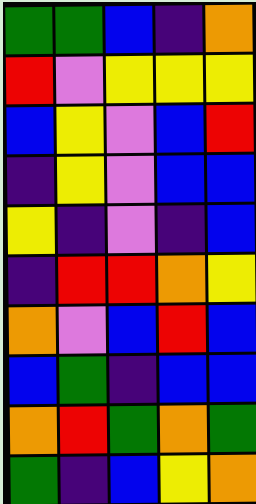[["green", "green", "blue", "indigo", "orange"], ["red", "violet", "yellow", "yellow", "yellow"], ["blue", "yellow", "violet", "blue", "red"], ["indigo", "yellow", "violet", "blue", "blue"], ["yellow", "indigo", "violet", "indigo", "blue"], ["indigo", "red", "red", "orange", "yellow"], ["orange", "violet", "blue", "red", "blue"], ["blue", "green", "indigo", "blue", "blue"], ["orange", "red", "green", "orange", "green"], ["green", "indigo", "blue", "yellow", "orange"]]